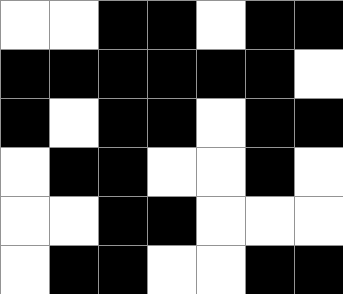[["white", "white", "black", "black", "white", "black", "black"], ["black", "black", "black", "black", "black", "black", "white"], ["black", "white", "black", "black", "white", "black", "black"], ["white", "black", "black", "white", "white", "black", "white"], ["white", "white", "black", "black", "white", "white", "white"], ["white", "black", "black", "white", "white", "black", "black"]]